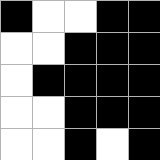[["black", "white", "white", "black", "black"], ["white", "white", "black", "black", "black"], ["white", "black", "black", "black", "black"], ["white", "white", "black", "black", "black"], ["white", "white", "black", "white", "black"]]